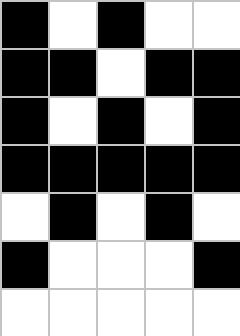[["black", "white", "black", "white", "white"], ["black", "black", "white", "black", "black"], ["black", "white", "black", "white", "black"], ["black", "black", "black", "black", "black"], ["white", "black", "white", "black", "white"], ["black", "white", "white", "white", "black"], ["white", "white", "white", "white", "white"]]